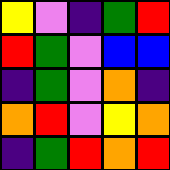[["yellow", "violet", "indigo", "green", "red"], ["red", "green", "violet", "blue", "blue"], ["indigo", "green", "violet", "orange", "indigo"], ["orange", "red", "violet", "yellow", "orange"], ["indigo", "green", "red", "orange", "red"]]